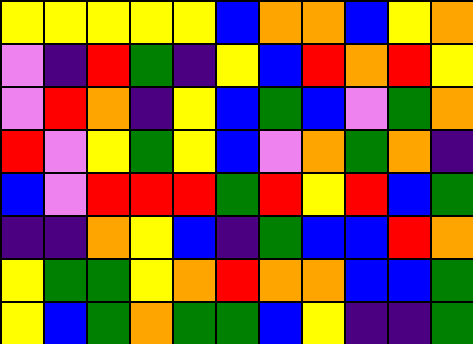[["yellow", "yellow", "yellow", "yellow", "yellow", "blue", "orange", "orange", "blue", "yellow", "orange"], ["violet", "indigo", "red", "green", "indigo", "yellow", "blue", "red", "orange", "red", "yellow"], ["violet", "red", "orange", "indigo", "yellow", "blue", "green", "blue", "violet", "green", "orange"], ["red", "violet", "yellow", "green", "yellow", "blue", "violet", "orange", "green", "orange", "indigo"], ["blue", "violet", "red", "red", "red", "green", "red", "yellow", "red", "blue", "green"], ["indigo", "indigo", "orange", "yellow", "blue", "indigo", "green", "blue", "blue", "red", "orange"], ["yellow", "green", "green", "yellow", "orange", "red", "orange", "orange", "blue", "blue", "green"], ["yellow", "blue", "green", "orange", "green", "green", "blue", "yellow", "indigo", "indigo", "green"]]